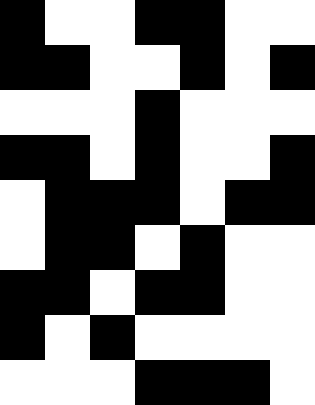[["black", "white", "white", "black", "black", "white", "white"], ["black", "black", "white", "white", "black", "white", "black"], ["white", "white", "white", "black", "white", "white", "white"], ["black", "black", "white", "black", "white", "white", "black"], ["white", "black", "black", "black", "white", "black", "black"], ["white", "black", "black", "white", "black", "white", "white"], ["black", "black", "white", "black", "black", "white", "white"], ["black", "white", "black", "white", "white", "white", "white"], ["white", "white", "white", "black", "black", "black", "white"]]